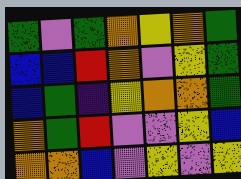[["green", "violet", "green", "orange", "yellow", "orange", "green"], ["blue", "blue", "red", "orange", "violet", "yellow", "green"], ["blue", "green", "indigo", "yellow", "orange", "orange", "green"], ["orange", "green", "red", "violet", "violet", "yellow", "blue"], ["orange", "orange", "blue", "violet", "yellow", "violet", "yellow"]]